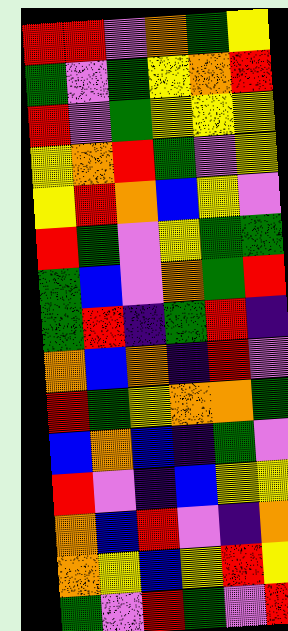[["red", "red", "violet", "orange", "green", "yellow"], ["green", "violet", "green", "yellow", "orange", "red"], ["red", "violet", "green", "yellow", "yellow", "yellow"], ["yellow", "orange", "red", "green", "violet", "yellow"], ["yellow", "red", "orange", "blue", "yellow", "violet"], ["red", "green", "violet", "yellow", "green", "green"], ["green", "blue", "violet", "orange", "green", "red"], ["green", "red", "indigo", "green", "red", "indigo"], ["orange", "blue", "orange", "indigo", "red", "violet"], ["red", "green", "yellow", "orange", "orange", "green"], ["blue", "orange", "blue", "indigo", "green", "violet"], ["red", "violet", "indigo", "blue", "yellow", "yellow"], ["orange", "blue", "red", "violet", "indigo", "orange"], ["orange", "yellow", "blue", "yellow", "red", "yellow"], ["green", "violet", "red", "green", "violet", "red"]]